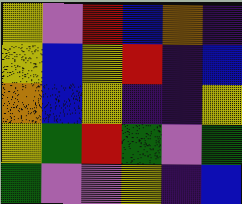[["yellow", "violet", "red", "blue", "orange", "indigo"], ["yellow", "blue", "yellow", "red", "indigo", "blue"], ["orange", "blue", "yellow", "indigo", "indigo", "yellow"], ["yellow", "green", "red", "green", "violet", "green"], ["green", "violet", "violet", "yellow", "indigo", "blue"]]